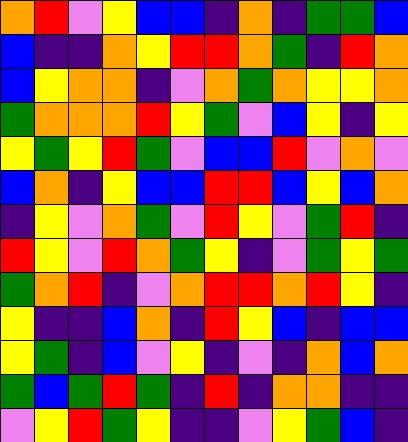[["orange", "red", "violet", "yellow", "blue", "blue", "indigo", "orange", "indigo", "green", "green", "blue"], ["blue", "indigo", "indigo", "orange", "yellow", "red", "red", "orange", "green", "indigo", "red", "orange"], ["blue", "yellow", "orange", "orange", "indigo", "violet", "orange", "green", "orange", "yellow", "yellow", "orange"], ["green", "orange", "orange", "orange", "red", "yellow", "green", "violet", "blue", "yellow", "indigo", "yellow"], ["yellow", "green", "yellow", "red", "green", "violet", "blue", "blue", "red", "violet", "orange", "violet"], ["blue", "orange", "indigo", "yellow", "blue", "blue", "red", "red", "blue", "yellow", "blue", "orange"], ["indigo", "yellow", "violet", "orange", "green", "violet", "red", "yellow", "violet", "green", "red", "indigo"], ["red", "yellow", "violet", "red", "orange", "green", "yellow", "indigo", "violet", "green", "yellow", "green"], ["green", "orange", "red", "indigo", "violet", "orange", "red", "red", "orange", "red", "yellow", "indigo"], ["yellow", "indigo", "indigo", "blue", "orange", "indigo", "red", "yellow", "blue", "indigo", "blue", "blue"], ["yellow", "green", "indigo", "blue", "violet", "yellow", "indigo", "violet", "indigo", "orange", "blue", "orange"], ["green", "blue", "green", "red", "green", "indigo", "red", "indigo", "orange", "orange", "indigo", "indigo"], ["violet", "yellow", "red", "green", "yellow", "indigo", "indigo", "violet", "yellow", "green", "blue", "indigo"]]